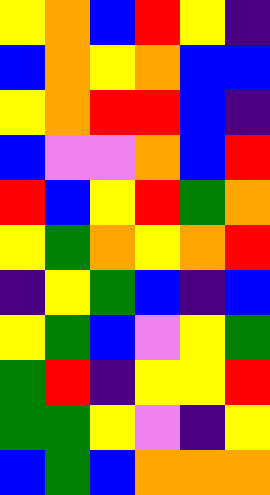[["yellow", "orange", "blue", "red", "yellow", "indigo"], ["blue", "orange", "yellow", "orange", "blue", "blue"], ["yellow", "orange", "red", "red", "blue", "indigo"], ["blue", "violet", "violet", "orange", "blue", "red"], ["red", "blue", "yellow", "red", "green", "orange"], ["yellow", "green", "orange", "yellow", "orange", "red"], ["indigo", "yellow", "green", "blue", "indigo", "blue"], ["yellow", "green", "blue", "violet", "yellow", "green"], ["green", "red", "indigo", "yellow", "yellow", "red"], ["green", "green", "yellow", "violet", "indigo", "yellow"], ["blue", "green", "blue", "orange", "orange", "orange"]]